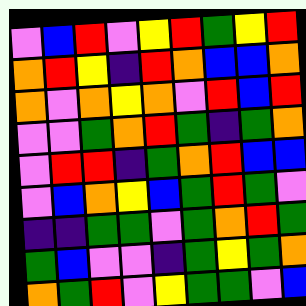[["violet", "blue", "red", "violet", "yellow", "red", "green", "yellow", "red"], ["orange", "red", "yellow", "indigo", "red", "orange", "blue", "blue", "orange"], ["orange", "violet", "orange", "yellow", "orange", "violet", "red", "blue", "red"], ["violet", "violet", "green", "orange", "red", "green", "indigo", "green", "orange"], ["violet", "red", "red", "indigo", "green", "orange", "red", "blue", "blue"], ["violet", "blue", "orange", "yellow", "blue", "green", "red", "green", "violet"], ["indigo", "indigo", "green", "green", "violet", "green", "orange", "red", "green"], ["green", "blue", "violet", "violet", "indigo", "green", "yellow", "green", "orange"], ["orange", "green", "red", "violet", "yellow", "green", "green", "violet", "blue"]]